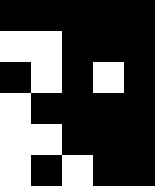[["black", "black", "black", "black", "black"], ["white", "white", "black", "black", "black"], ["black", "white", "black", "white", "black"], ["white", "black", "black", "black", "black"], ["white", "white", "black", "black", "black"], ["white", "black", "white", "black", "black"]]